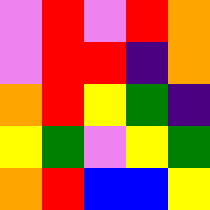[["violet", "red", "violet", "red", "orange"], ["violet", "red", "red", "indigo", "orange"], ["orange", "red", "yellow", "green", "indigo"], ["yellow", "green", "violet", "yellow", "green"], ["orange", "red", "blue", "blue", "yellow"]]